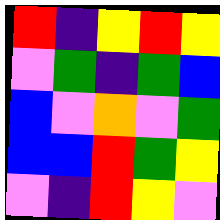[["red", "indigo", "yellow", "red", "yellow"], ["violet", "green", "indigo", "green", "blue"], ["blue", "violet", "orange", "violet", "green"], ["blue", "blue", "red", "green", "yellow"], ["violet", "indigo", "red", "yellow", "violet"]]